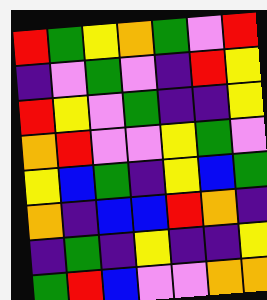[["red", "green", "yellow", "orange", "green", "violet", "red"], ["indigo", "violet", "green", "violet", "indigo", "red", "yellow"], ["red", "yellow", "violet", "green", "indigo", "indigo", "yellow"], ["orange", "red", "violet", "violet", "yellow", "green", "violet"], ["yellow", "blue", "green", "indigo", "yellow", "blue", "green"], ["orange", "indigo", "blue", "blue", "red", "orange", "indigo"], ["indigo", "green", "indigo", "yellow", "indigo", "indigo", "yellow"], ["green", "red", "blue", "violet", "violet", "orange", "orange"]]